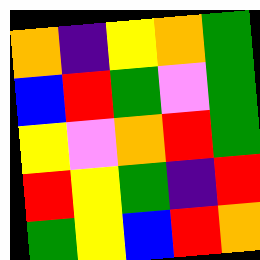[["orange", "indigo", "yellow", "orange", "green"], ["blue", "red", "green", "violet", "green"], ["yellow", "violet", "orange", "red", "green"], ["red", "yellow", "green", "indigo", "red"], ["green", "yellow", "blue", "red", "orange"]]